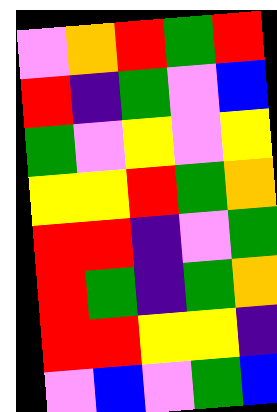[["violet", "orange", "red", "green", "red"], ["red", "indigo", "green", "violet", "blue"], ["green", "violet", "yellow", "violet", "yellow"], ["yellow", "yellow", "red", "green", "orange"], ["red", "red", "indigo", "violet", "green"], ["red", "green", "indigo", "green", "orange"], ["red", "red", "yellow", "yellow", "indigo"], ["violet", "blue", "violet", "green", "blue"]]